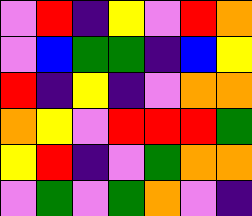[["violet", "red", "indigo", "yellow", "violet", "red", "orange"], ["violet", "blue", "green", "green", "indigo", "blue", "yellow"], ["red", "indigo", "yellow", "indigo", "violet", "orange", "orange"], ["orange", "yellow", "violet", "red", "red", "red", "green"], ["yellow", "red", "indigo", "violet", "green", "orange", "orange"], ["violet", "green", "violet", "green", "orange", "violet", "indigo"]]